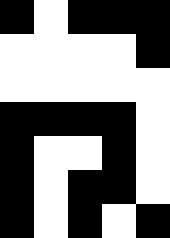[["black", "white", "black", "black", "black"], ["white", "white", "white", "white", "black"], ["white", "white", "white", "white", "white"], ["black", "black", "black", "black", "white"], ["black", "white", "white", "black", "white"], ["black", "white", "black", "black", "white"], ["black", "white", "black", "white", "black"]]